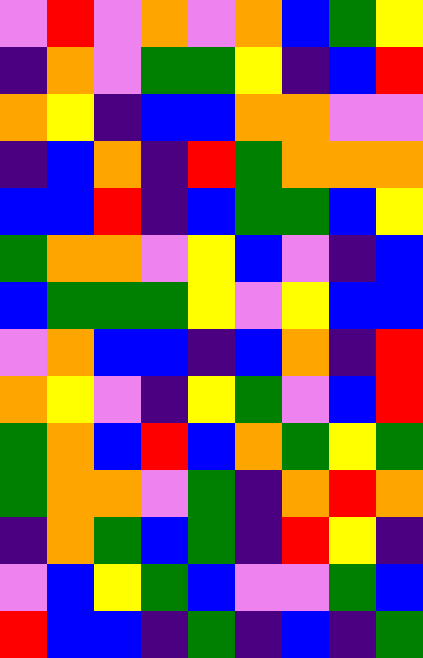[["violet", "red", "violet", "orange", "violet", "orange", "blue", "green", "yellow"], ["indigo", "orange", "violet", "green", "green", "yellow", "indigo", "blue", "red"], ["orange", "yellow", "indigo", "blue", "blue", "orange", "orange", "violet", "violet"], ["indigo", "blue", "orange", "indigo", "red", "green", "orange", "orange", "orange"], ["blue", "blue", "red", "indigo", "blue", "green", "green", "blue", "yellow"], ["green", "orange", "orange", "violet", "yellow", "blue", "violet", "indigo", "blue"], ["blue", "green", "green", "green", "yellow", "violet", "yellow", "blue", "blue"], ["violet", "orange", "blue", "blue", "indigo", "blue", "orange", "indigo", "red"], ["orange", "yellow", "violet", "indigo", "yellow", "green", "violet", "blue", "red"], ["green", "orange", "blue", "red", "blue", "orange", "green", "yellow", "green"], ["green", "orange", "orange", "violet", "green", "indigo", "orange", "red", "orange"], ["indigo", "orange", "green", "blue", "green", "indigo", "red", "yellow", "indigo"], ["violet", "blue", "yellow", "green", "blue", "violet", "violet", "green", "blue"], ["red", "blue", "blue", "indigo", "green", "indigo", "blue", "indigo", "green"]]